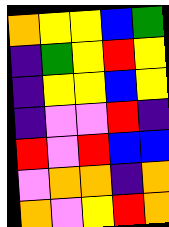[["orange", "yellow", "yellow", "blue", "green"], ["indigo", "green", "yellow", "red", "yellow"], ["indigo", "yellow", "yellow", "blue", "yellow"], ["indigo", "violet", "violet", "red", "indigo"], ["red", "violet", "red", "blue", "blue"], ["violet", "orange", "orange", "indigo", "orange"], ["orange", "violet", "yellow", "red", "orange"]]